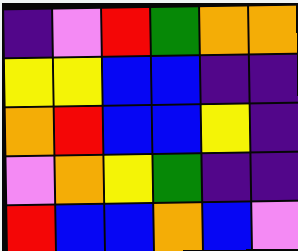[["indigo", "violet", "red", "green", "orange", "orange"], ["yellow", "yellow", "blue", "blue", "indigo", "indigo"], ["orange", "red", "blue", "blue", "yellow", "indigo"], ["violet", "orange", "yellow", "green", "indigo", "indigo"], ["red", "blue", "blue", "orange", "blue", "violet"]]